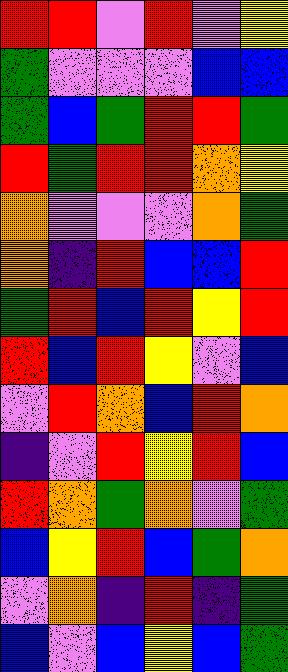[["red", "red", "violet", "red", "violet", "yellow"], ["green", "violet", "violet", "violet", "blue", "blue"], ["green", "blue", "green", "red", "red", "green"], ["red", "green", "red", "red", "orange", "yellow"], ["orange", "violet", "violet", "violet", "orange", "green"], ["orange", "indigo", "red", "blue", "blue", "red"], ["green", "red", "blue", "red", "yellow", "red"], ["red", "blue", "red", "yellow", "violet", "blue"], ["violet", "red", "orange", "blue", "red", "orange"], ["indigo", "violet", "red", "yellow", "red", "blue"], ["red", "orange", "green", "orange", "violet", "green"], ["blue", "yellow", "red", "blue", "green", "orange"], ["violet", "orange", "indigo", "red", "indigo", "green"], ["blue", "violet", "blue", "yellow", "blue", "green"]]